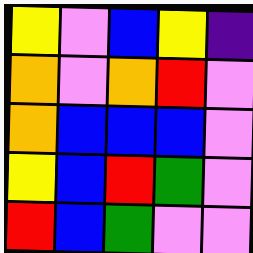[["yellow", "violet", "blue", "yellow", "indigo"], ["orange", "violet", "orange", "red", "violet"], ["orange", "blue", "blue", "blue", "violet"], ["yellow", "blue", "red", "green", "violet"], ["red", "blue", "green", "violet", "violet"]]